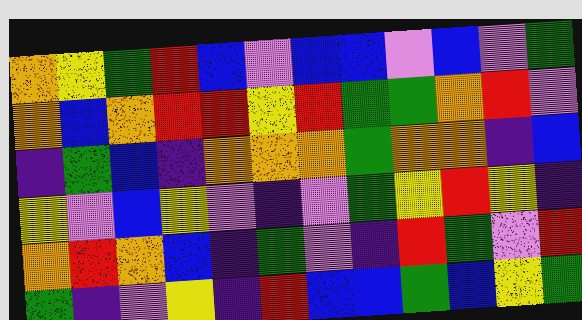[["orange", "yellow", "green", "red", "blue", "violet", "blue", "blue", "violet", "blue", "violet", "green"], ["orange", "blue", "orange", "red", "red", "yellow", "red", "green", "green", "orange", "red", "violet"], ["indigo", "green", "blue", "indigo", "orange", "orange", "orange", "green", "orange", "orange", "indigo", "blue"], ["yellow", "violet", "blue", "yellow", "violet", "indigo", "violet", "green", "yellow", "red", "yellow", "indigo"], ["orange", "red", "orange", "blue", "indigo", "green", "violet", "indigo", "red", "green", "violet", "red"], ["green", "indigo", "violet", "yellow", "indigo", "red", "blue", "blue", "green", "blue", "yellow", "green"]]